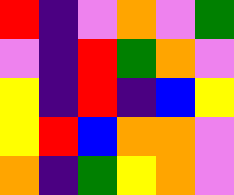[["red", "indigo", "violet", "orange", "violet", "green"], ["violet", "indigo", "red", "green", "orange", "violet"], ["yellow", "indigo", "red", "indigo", "blue", "yellow"], ["yellow", "red", "blue", "orange", "orange", "violet"], ["orange", "indigo", "green", "yellow", "orange", "violet"]]